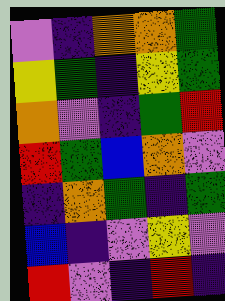[["violet", "indigo", "orange", "orange", "green"], ["yellow", "green", "indigo", "yellow", "green"], ["orange", "violet", "indigo", "green", "red"], ["red", "green", "blue", "orange", "violet"], ["indigo", "orange", "green", "indigo", "green"], ["blue", "indigo", "violet", "yellow", "violet"], ["red", "violet", "indigo", "red", "indigo"]]